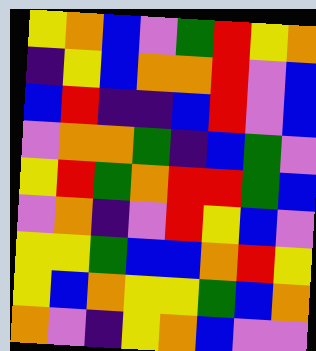[["yellow", "orange", "blue", "violet", "green", "red", "yellow", "orange"], ["indigo", "yellow", "blue", "orange", "orange", "red", "violet", "blue"], ["blue", "red", "indigo", "indigo", "blue", "red", "violet", "blue"], ["violet", "orange", "orange", "green", "indigo", "blue", "green", "violet"], ["yellow", "red", "green", "orange", "red", "red", "green", "blue"], ["violet", "orange", "indigo", "violet", "red", "yellow", "blue", "violet"], ["yellow", "yellow", "green", "blue", "blue", "orange", "red", "yellow"], ["yellow", "blue", "orange", "yellow", "yellow", "green", "blue", "orange"], ["orange", "violet", "indigo", "yellow", "orange", "blue", "violet", "violet"]]